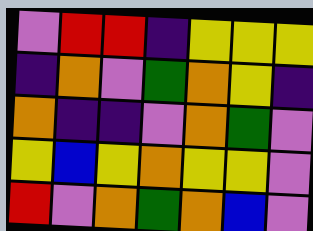[["violet", "red", "red", "indigo", "yellow", "yellow", "yellow"], ["indigo", "orange", "violet", "green", "orange", "yellow", "indigo"], ["orange", "indigo", "indigo", "violet", "orange", "green", "violet"], ["yellow", "blue", "yellow", "orange", "yellow", "yellow", "violet"], ["red", "violet", "orange", "green", "orange", "blue", "violet"]]